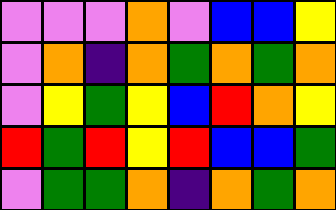[["violet", "violet", "violet", "orange", "violet", "blue", "blue", "yellow"], ["violet", "orange", "indigo", "orange", "green", "orange", "green", "orange"], ["violet", "yellow", "green", "yellow", "blue", "red", "orange", "yellow"], ["red", "green", "red", "yellow", "red", "blue", "blue", "green"], ["violet", "green", "green", "orange", "indigo", "orange", "green", "orange"]]